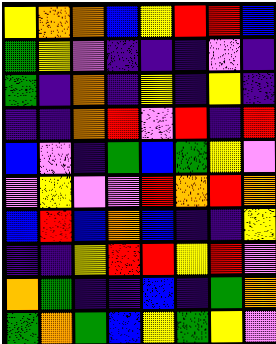[["yellow", "orange", "orange", "blue", "yellow", "red", "red", "blue"], ["green", "yellow", "violet", "indigo", "indigo", "indigo", "violet", "indigo"], ["green", "indigo", "orange", "indigo", "yellow", "indigo", "yellow", "indigo"], ["indigo", "indigo", "orange", "red", "violet", "red", "indigo", "red"], ["blue", "violet", "indigo", "green", "blue", "green", "yellow", "violet"], ["violet", "yellow", "violet", "violet", "red", "orange", "red", "orange"], ["blue", "red", "blue", "orange", "blue", "indigo", "indigo", "yellow"], ["indigo", "indigo", "yellow", "red", "red", "yellow", "red", "violet"], ["orange", "green", "indigo", "indigo", "blue", "indigo", "green", "orange"], ["green", "orange", "green", "blue", "yellow", "green", "yellow", "violet"]]